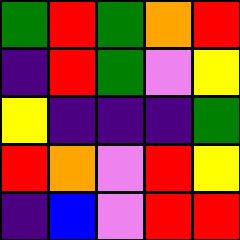[["green", "red", "green", "orange", "red"], ["indigo", "red", "green", "violet", "yellow"], ["yellow", "indigo", "indigo", "indigo", "green"], ["red", "orange", "violet", "red", "yellow"], ["indigo", "blue", "violet", "red", "red"]]